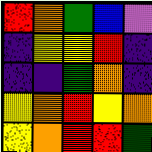[["red", "orange", "green", "blue", "violet"], ["indigo", "yellow", "yellow", "red", "indigo"], ["indigo", "indigo", "green", "orange", "indigo"], ["yellow", "orange", "red", "yellow", "orange"], ["yellow", "orange", "red", "red", "green"]]